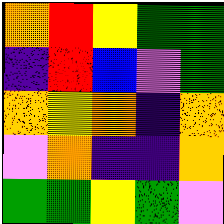[["orange", "red", "yellow", "green", "green"], ["indigo", "red", "blue", "violet", "green"], ["orange", "yellow", "orange", "indigo", "orange"], ["violet", "orange", "indigo", "indigo", "orange"], ["green", "green", "yellow", "green", "violet"]]